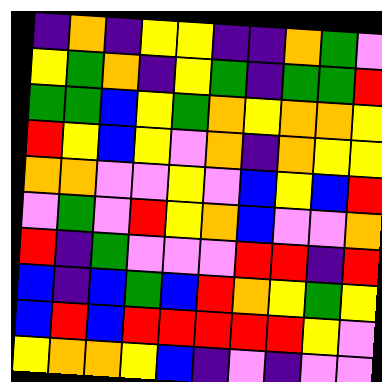[["indigo", "orange", "indigo", "yellow", "yellow", "indigo", "indigo", "orange", "green", "violet"], ["yellow", "green", "orange", "indigo", "yellow", "green", "indigo", "green", "green", "red"], ["green", "green", "blue", "yellow", "green", "orange", "yellow", "orange", "orange", "yellow"], ["red", "yellow", "blue", "yellow", "violet", "orange", "indigo", "orange", "yellow", "yellow"], ["orange", "orange", "violet", "violet", "yellow", "violet", "blue", "yellow", "blue", "red"], ["violet", "green", "violet", "red", "yellow", "orange", "blue", "violet", "violet", "orange"], ["red", "indigo", "green", "violet", "violet", "violet", "red", "red", "indigo", "red"], ["blue", "indigo", "blue", "green", "blue", "red", "orange", "yellow", "green", "yellow"], ["blue", "red", "blue", "red", "red", "red", "red", "red", "yellow", "violet"], ["yellow", "orange", "orange", "yellow", "blue", "indigo", "violet", "indigo", "violet", "violet"]]